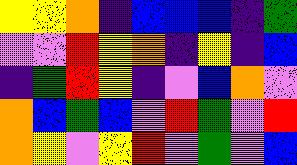[["yellow", "yellow", "orange", "indigo", "blue", "blue", "blue", "indigo", "green"], ["violet", "violet", "red", "yellow", "orange", "indigo", "yellow", "indigo", "blue"], ["indigo", "green", "red", "yellow", "indigo", "violet", "blue", "orange", "violet"], ["orange", "blue", "green", "blue", "violet", "red", "green", "violet", "red"], ["orange", "yellow", "violet", "yellow", "red", "violet", "green", "violet", "blue"]]